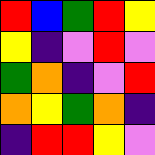[["red", "blue", "green", "red", "yellow"], ["yellow", "indigo", "violet", "red", "violet"], ["green", "orange", "indigo", "violet", "red"], ["orange", "yellow", "green", "orange", "indigo"], ["indigo", "red", "red", "yellow", "violet"]]